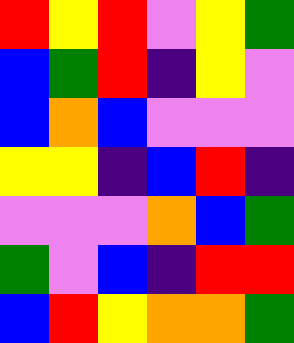[["red", "yellow", "red", "violet", "yellow", "green"], ["blue", "green", "red", "indigo", "yellow", "violet"], ["blue", "orange", "blue", "violet", "violet", "violet"], ["yellow", "yellow", "indigo", "blue", "red", "indigo"], ["violet", "violet", "violet", "orange", "blue", "green"], ["green", "violet", "blue", "indigo", "red", "red"], ["blue", "red", "yellow", "orange", "orange", "green"]]